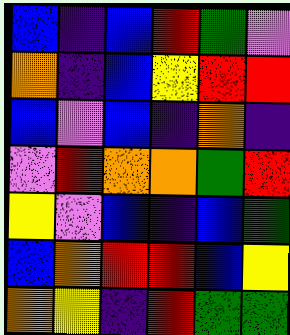[["blue", "indigo", "blue", "red", "green", "violet"], ["orange", "indigo", "blue", "yellow", "red", "red"], ["blue", "violet", "blue", "indigo", "orange", "indigo"], ["violet", "red", "orange", "orange", "green", "red"], ["yellow", "violet", "blue", "indigo", "blue", "green"], ["blue", "orange", "red", "red", "blue", "yellow"], ["orange", "yellow", "indigo", "red", "green", "green"]]